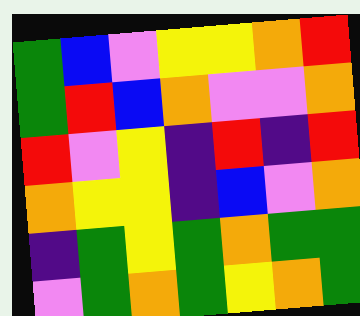[["green", "blue", "violet", "yellow", "yellow", "orange", "red"], ["green", "red", "blue", "orange", "violet", "violet", "orange"], ["red", "violet", "yellow", "indigo", "red", "indigo", "red"], ["orange", "yellow", "yellow", "indigo", "blue", "violet", "orange"], ["indigo", "green", "yellow", "green", "orange", "green", "green"], ["violet", "green", "orange", "green", "yellow", "orange", "green"]]